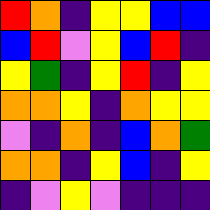[["red", "orange", "indigo", "yellow", "yellow", "blue", "blue"], ["blue", "red", "violet", "yellow", "blue", "red", "indigo"], ["yellow", "green", "indigo", "yellow", "red", "indigo", "yellow"], ["orange", "orange", "yellow", "indigo", "orange", "yellow", "yellow"], ["violet", "indigo", "orange", "indigo", "blue", "orange", "green"], ["orange", "orange", "indigo", "yellow", "blue", "indigo", "yellow"], ["indigo", "violet", "yellow", "violet", "indigo", "indigo", "indigo"]]